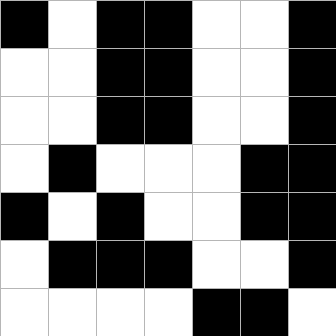[["black", "white", "black", "black", "white", "white", "black"], ["white", "white", "black", "black", "white", "white", "black"], ["white", "white", "black", "black", "white", "white", "black"], ["white", "black", "white", "white", "white", "black", "black"], ["black", "white", "black", "white", "white", "black", "black"], ["white", "black", "black", "black", "white", "white", "black"], ["white", "white", "white", "white", "black", "black", "white"]]